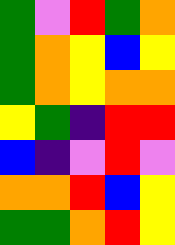[["green", "violet", "red", "green", "orange"], ["green", "orange", "yellow", "blue", "yellow"], ["green", "orange", "yellow", "orange", "orange"], ["yellow", "green", "indigo", "red", "red"], ["blue", "indigo", "violet", "red", "violet"], ["orange", "orange", "red", "blue", "yellow"], ["green", "green", "orange", "red", "yellow"]]